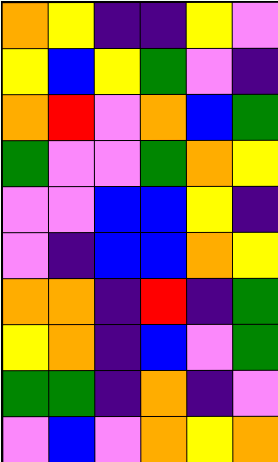[["orange", "yellow", "indigo", "indigo", "yellow", "violet"], ["yellow", "blue", "yellow", "green", "violet", "indigo"], ["orange", "red", "violet", "orange", "blue", "green"], ["green", "violet", "violet", "green", "orange", "yellow"], ["violet", "violet", "blue", "blue", "yellow", "indigo"], ["violet", "indigo", "blue", "blue", "orange", "yellow"], ["orange", "orange", "indigo", "red", "indigo", "green"], ["yellow", "orange", "indigo", "blue", "violet", "green"], ["green", "green", "indigo", "orange", "indigo", "violet"], ["violet", "blue", "violet", "orange", "yellow", "orange"]]